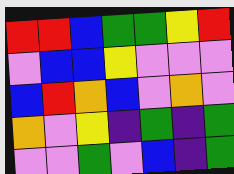[["red", "red", "blue", "green", "green", "yellow", "red"], ["violet", "blue", "blue", "yellow", "violet", "violet", "violet"], ["blue", "red", "orange", "blue", "violet", "orange", "violet"], ["orange", "violet", "yellow", "indigo", "green", "indigo", "green"], ["violet", "violet", "green", "violet", "blue", "indigo", "green"]]